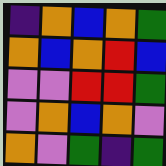[["indigo", "orange", "blue", "orange", "green"], ["orange", "blue", "orange", "red", "blue"], ["violet", "violet", "red", "red", "green"], ["violet", "orange", "blue", "orange", "violet"], ["orange", "violet", "green", "indigo", "green"]]